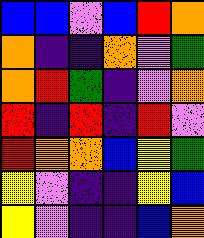[["blue", "blue", "violet", "blue", "red", "orange"], ["orange", "indigo", "indigo", "orange", "violet", "green"], ["orange", "red", "green", "indigo", "violet", "orange"], ["red", "indigo", "red", "indigo", "red", "violet"], ["red", "orange", "orange", "blue", "yellow", "green"], ["yellow", "violet", "indigo", "indigo", "yellow", "blue"], ["yellow", "violet", "indigo", "indigo", "blue", "orange"]]